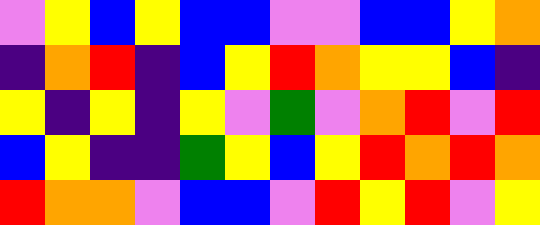[["violet", "yellow", "blue", "yellow", "blue", "blue", "violet", "violet", "blue", "blue", "yellow", "orange"], ["indigo", "orange", "red", "indigo", "blue", "yellow", "red", "orange", "yellow", "yellow", "blue", "indigo"], ["yellow", "indigo", "yellow", "indigo", "yellow", "violet", "green", "violet", "orange", "red", "violet", "red"], ["blue", "yellow", "indigo", "indigo", "green", "yellow", "blue", "yellow", "red", "orange", "red", "orange"], ["red", "orange", "orange", "violet", "blue", "blue", "violet", "red", "yellow", "red", "violet", "yellow"]]